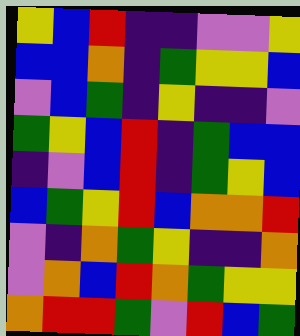[["yellow", "blue", "red", "indigo", "indigo", "violet", "violet", "yellow"], ["blue", "blue", "orange", "indigo", "green", "yellow", "yellow", "blue"], ["violet", "blue", "green", "indigo", "yellow", "indigo", "indigo", "violet"], ["green", "yellow", "blue", "red", "indigo", "green", "blue", "blue"], ["indigo", "violet", "blue", "red", "indigo", "green", "yellow", "blue"], ["blue", "green", "yellow", "red", "blue", "orange", "orange", "red"], ["violet", "indigo", "orange", "green", "yellow", "indigo", "indigo", "orange"], ["violet", "orange", "blue", "red", "orange", "green", "yellow", "yellow"], ["orange", "red", "red", "green", "violet", "red", "blue", "green"]]